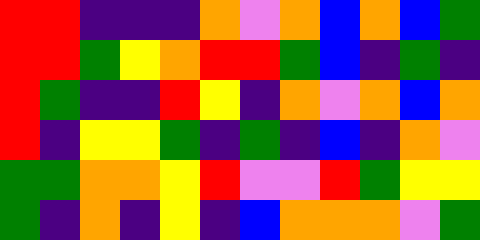[["red", "red", "indigo", "indigo", "indigo", "orange", "violet", "orange", "blue", "orange", "blue", "green"], ["red", "red", "green", "yellow", "orange", "red", "red", "green", "blue", "indigo", "green", "indigo"], ["red", "green", "indigo", "indigo", "red", "yellow", "indigo", "orange", "violet", "orange", "blue", "orange"], ["red", "indigo", "yellow", "yellow", "green", "indigo", "green", "indigo", "blue", "indigo", "orange", "violet"], ["green", "green", "orange", "orange", "yellow", "red", "violet", "violet", "red", "green", "yellow", "yellow"], ["green", "indigo", "orange", "indigo", "yellow", "indigo", "blue", "orange", "orange", "orange", "violet", "green"]]